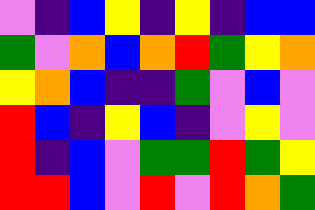[["violet", "indigo", "blue", "yellow", "indigo", "yellow", "indigo", "blue", "blue"], ["green", "violet", "orange", "blue", "orange", "red", "green", "yellow", "orange"], ["yellow", "orange", "blue", "indigo", "indigo", "green", "violet", "blue", "violet"], ["red", "blue", "indigo", "yellow", "blue", "indigo", "violet", "yellow", "violet"], ["red", "indigo", "blue", "violet", "green", "green", "red", "green", "yellow"], ["red", "red", "blue", "violet", "red", "violet", "red", "orange", "green"]]